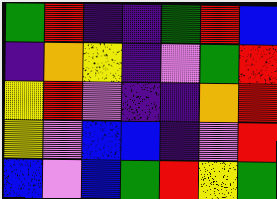[["green", "red", "indigo", "indigo", "green", "red", "blue"], ["indigo", "orange", "yellow", "indigo", "violet", "green", "red"], ["yellow", "red", "violet", "indigo", "indigo", "orange", "red"], ["yellow", "violet", "blue", "blue", "indigo", "violet", "red"], ["blue", "violet", "blue", "green", "red", "yellow", "green"]]